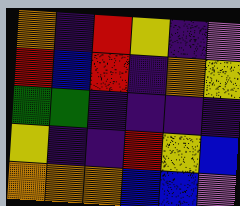[["orange", "indigo", "red", "yellow", "indigo", "violet"], ["red", "blue", "red", "indigo", "orange", "yellow"], ["green", "green", "indigo", "indigo", "indigo", "indigo"], ["yellow", "indigo", "indigo", "red", "yellow", "blue"], ["orange", "orange", "orange", "blue", "blue", "violet"]]